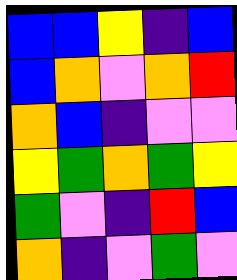[["blue", "blue", "yellow", "indigo", "blue"], ["blue", "orange", "violet", "orange", "red"], ["orange", "blue", "indigo", "violet", "violet"], ["yellow", "green", "orange", "green", "yellow"], ["green", "violet", "indigo", "red", "blue"], ["orange", "indigo", "violet", "green", "violet"]]